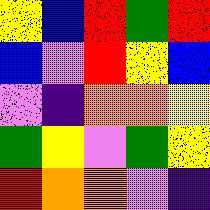[["yellow", "blue", "red", "green", "red"], ["blue", "violet", "red", "yellow", "blue"], ["violet", "indigo", "orange", "orange", "yellow"], ["green", "yellow", "violet", "green", "yellow"], ["red", "orange", "orange", "violet", "indigo"]]